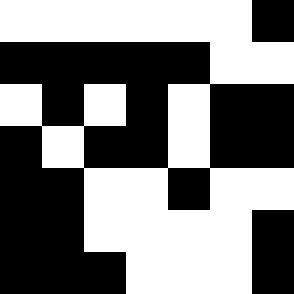[["white", "white", "white", "white", "white", "white", "black"], ["black", "black", "black", "black", "black", "white", "white"], ["white", "black", "white", "black", "white", "black", "black"], ["black", "white", "black", "black", "white", "black", "black"], ["black", "black", "white", "white", "black", "white", "white"], ["black", "black", "white", "white", "white", "white", "black"], ["black", "black", "black", "white", "white", "white", "black"]]